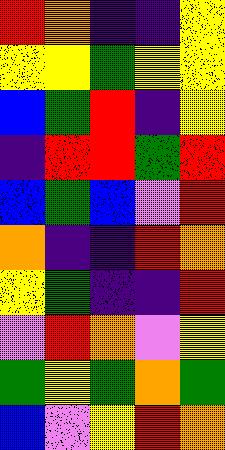[["red", "orange", "indigo", "indigo", "yellow"], ["yellow", "yellow", "green", "yellow", "yellow"], ["blue", "green", "red", "indigo", "yellow"], ["indigo", "red", "red", "green", "red"], ["blue", "green", "blue", "violet", "red"], ["orange", "indigo", "indigo", "red", "orange"], ["yellow", "green", "indigo", "indigo", "red"], ["violet", "red", "orange", "violet", "yellow"], ["green", "yellow", "green", "orange", "green"], ["blue", "violet", "yellow", "red", "orange"]]